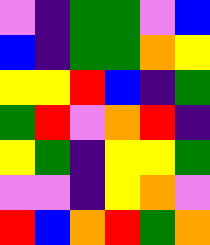[["violet", "indigo", "green", "green", "violet", "blue"], ["blue", "indigo", "green", "green", "orange", "yellow"], ["yellow", "yellow", "red", "blue", "indigo", "green"], ["green", "red", "violet", "orange", "red", "indigo"], ["yellow", "green", "indigo", "yellow", "yellow", "green"], ["violet", "violet", "indigo", "yellow", "orange", "violet"], ["red", "blue", "orange", "red", "green", "orange"]]